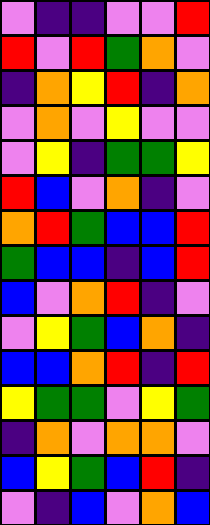[["violet", "indigo", "indigo", "violet", "violet", "red"], ["red", "violet", "red", "green", "orange", "violet"], ["indigo", "orange", "yellow", "red", "indigo", "orange"], ["violet", "orange", "violet", "yellow", "violet", "violet"], ["violet", "yellow", "indigo", "green", "green", "yellow"], ["red", "blue", "violet", "orange", "indigo", "violet"], ["orange", "red", "green", "blue", "blue", "red"], ["green", "blue", "blue", "indigo", "blue", "red"], ["blue", "violet", "orange", "red", "indigo", "violet"], ["violet", "yellow", "green", "blue", "orange", "indigo"], ["blue", "blue", "orange", "red", "indigo", "red"], ["yellow", "green", "green", "violet", "yellow", "green"], ["indigo", "orange", "violet", "orange", "orange", "violet"], ["blue", "yellow", "green", "blue", "red", "indigo"], ["violet", "indigo", "blue", "violet", "orange", "blue"]]